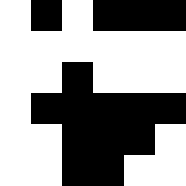[["white", "black", "white", "black", "black", "black"], ["white", "white", "white", "white", "white", "white"], ["white", "white", "black", "white", "white", "white"], ["white", "black", "black", "black", "black", "black"], ["white", "white", "black", "black", "black", "white"], ["white", "white", "black", "black", "white", "white"]]